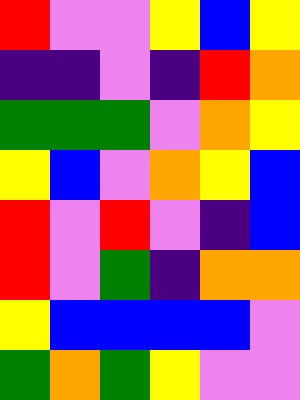[["red", "violet", "violet", "yellow", "blue", "yellow"], ["indigo", "indigo", "violet", "indigo", "red", "orange"], ["green", "green", "green", "violet", "orange", "yellow"], ["yellow", "blue", "violet", "orange", "yellow", "blue"], ["red", "violet", "red", "violet", "indigo", "blue"], ["red", "violet", "green", "indigo", "orange", "orange"], ["yellow", "blue", "blue", "blue", "blue", "violet"], ["green", "orange", "green", "yellow", "violet", "violet"]]